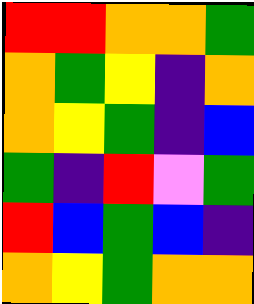[["red", "red", "orange", "orange", "green"], ["orange", "green", "yellow", "indigo", "orange"], ["orange", "yellow", "green", "indigo", "blue"], ["green", "indigo", "red", "violet", "green"], ["red", "blue", "green", "blue", "indigo"], ["orange", "yellow", "green", "orange", "orange"]]